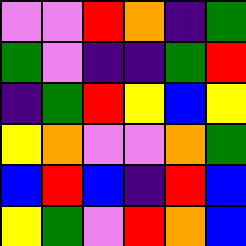[["violet", "violet", "red", "orange", "indigo", "green"], ["green", "violet", "indigo", "indigo", "green", "red"], ["indigo", "green", "red", "yellow", "blue", "yellow"], ["yellow", "orange", "violet", "violet", "orange", "green"], ["blue", "red", "blue", "indigo", "red", "blue"], ["yellow", "green", "violet", "red", "orange", "blue"]]